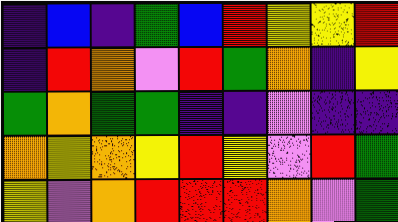[["indigo", "blue", "indigo", "green", "blue", "red", "yellow", "yellow", "red"], ["indigo", "red", "orange", "violet", "red", "green", "orange", "indigo", "yellow"], ["green", "orange", "green", "green", "indigo", "indigo", "violet", "indigo", "indigo"], ["orange", "yellow", "orange", "yellow", "red", "yellow", "violet", "red", "green"], ["yellow", "violet", "orange", "red", "red", "red", "orange", "violet", "green"]]